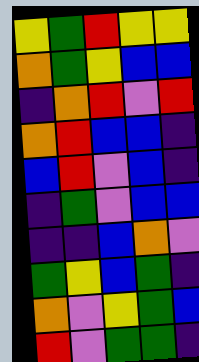[["yellow", "green", "red", "yellow", "yellow"], ["orange", "green", "yellow", "blue", "blue"], ["indigo", "orange", "red", "violet", "red"], ["orange", "red", "blue", "blue", "indigo"], ["blue", "red", "violet", "blue", "indigo"], ["indigo", "green", "violet", "blue", "blue"], ["indigo", "indigo", "blue", "orange", "violet"], ["green", "yellow", "blue", "green", "indigo"], ["orange", "violet", "yellow", "green", "blue"], ["red", "violet", "green", "green", "indigo"]]